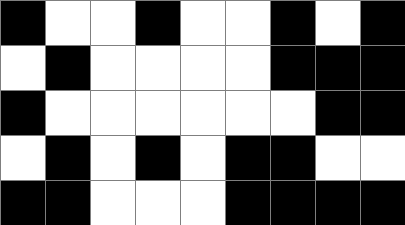[["black", "white", "white", "black", "white", "white", "black", "white", "black"], ["white", "black", "white", "white", "white", "white", "black", "black", "black"], ["black", "white", "white", "white", "white", "white", "white", "black", "black"], ["white", "black", "white", "black", "white", "black", "black", "white", "white"], ["black", "black", "white", "white", "white", "black", "black", "black", "black"]]